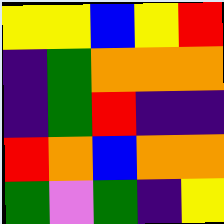[["yellow", "yellow", "blue", "yellow", "red"], ["indigo", "green", "orange", "orange", "orange"], ["indigo", "green", "red", "indigo", "indigo"], ["red", "orange", "blue", "orange", "orange"], ["green", "violet", "green", "indigo", "yellow"]]